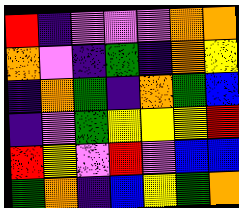[["red", "indigo", "violet", "violet", "violet", "orange", "orange"], ["orange", "violet", "indigo", "green", "indigo", "orange", "yellow"], ["indigo", "orange", "green", "indigo", "orange", "green", "blue"], ["indigo", "violet", "green", "yellow", "yellow", "yellow", "red"], ["red", "yellow", "violet", "red", "violet", "blue", "blue"], ["green", "orange", "indigo", "blue", "yellow", "green", "orange"]]